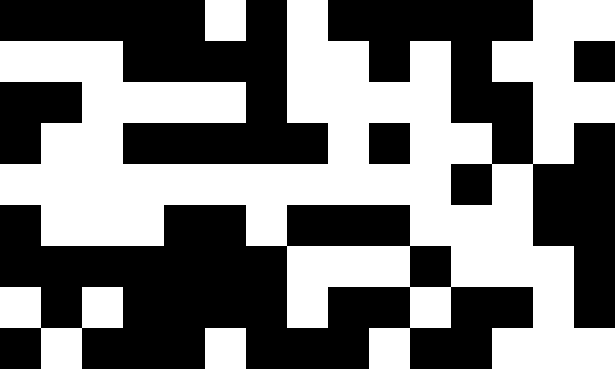[["black", "black", "black", "black", "black", "white", "black", "white", "black", "black", "black", "black", "black", "white", "white"], ["white", "white", "white", "black", "black", "black", "black", "white", "white", "black", "white", "black", "white", "white", "black"], ["black", "black", "white", "white", "white", "white", "black", "white", "white", "white", "white", "black", "black", "white", "white"], ["black", "white", "white", "black", "black", "black", "black", "black", "white", "black", "white", "white", "black", "white", "black"], ["white", "white", "white", "white", "white", "white", "white", "white", "white", "white", "white", "black", "white", "black", "black"], ["black", "white", "white", "white", "black", "black", "white", "black", "black", "black", "white", "white", "white", "black", "black"], ["black", "black", "black", "black", "black", "black", "black", "white", "white", "white", "black", "white", "white", "white", "black"], ["white", "black", "white", "black", "black", "black", "black", "white", "black", "black", "white", "black", "black", "white", "black"], ["black", "white", "black", "black", "black", "white", "black", "black", "black", "white", "black", "black", "white", "white", "white"]]